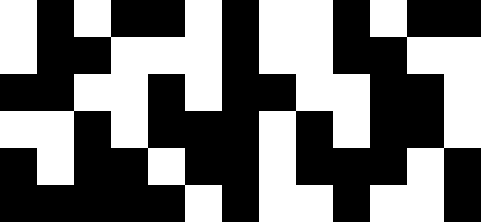[["white", "black", "white", "black", "black", "white", "black", "white", "white", "black", "white", "black", "black"], ["white", "black", "black", "white", "white", "white", "black", "white", "white", "black", "black", "white", "white"], ["black", "black", "white", "white", "black", "white", "black", "black", "white", "white", "black", "black", "white"], ["white", "white", "black", "white", "black", "black", "black", "white", "black", "white", "black", "black", "white"], ["black", "white", "black", "black", "white", "black", "black", "white", "black", "black", "black", "white", "black"], ["black", "black", "black", "black", "black", "white", "black", "white", "white", "black", "white", "white", "black"]]